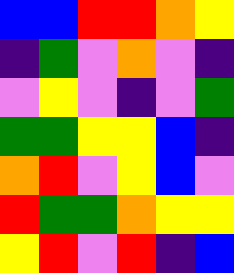[["blue", "blue", "red", "red", "orange", "yellow"], ["indigo", "green", "violet", "orange", "violet", "indigo"], ["violet", "yellow", "violet", "indigo", "violet", "green"], ["green", "green", "yellow", "yellow", "blue", "indigo"], ["orange", "red", "violet", "yellow", "blue", "violet"], ["red", "green", "green", "orange", "yellow", "yellow"], ["yellow", "red", "violet", "red", "indigo", "blue"]]